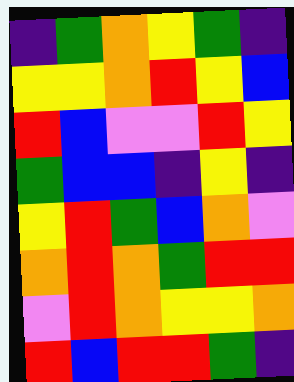[["indigo", "green", "orange", "yellow", "green", "indigo"], ["yellow", "yellow", "orange", "red", "yellow", "blue"], ["red", "blue", "violet", "violet", "red", "yellow"], ["green", "blue", "blue", "indigo", "yellow", "indigo"], ["yellow", "red", "green", "blue", "orange", "violet"], ["orange", "red", "orange", "green", "red", "red"], ["violet", "red", "orange", "yellow", "yellow", "orange"], ["red", "blue", "red", "red", "green", "indigo"]]